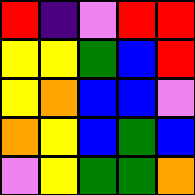[["red", "indigo", "violet", "red", "red"], ["yellow", "yellow", "green", "blue", "red"], ["yellow", "orange", "blue", "blue", "violet"], ["orange", "yellow", "blue", "green", "blue"], ["violet", "yellow", "green", "green", "orange"]]